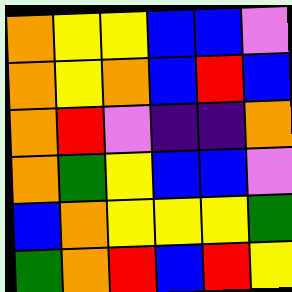[["orange", "yellow", "yellow", "blue", "blue", "violet"], ["orange", "yellow", "orange", "blue", "red", "blue"], ["orange", "red", "violet", "indigo", "indigo", "orange"], ["orange", "green", "yellow", "blue", "blue", "violet"], ["blue", "orange", "yellow", "yellow", "yellow", "green"], ["green", "orange", "red", "blue", "red", "yellow"]]